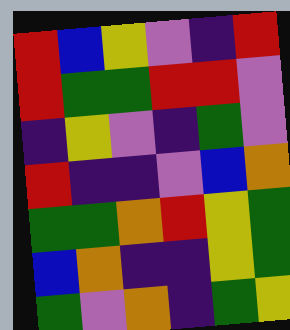[["red", "blue", "yellow", "violet", "indigo", "red"], ["red", "green", "green", "red", "red", "violet"], ["indigo", "yellow", "violet", "indigo", "green", "violet"], ["red", "indigo", "indigo", "violet", "blue", "orange"], ["green", "green", "orange", "red", "yellow", "green"], ["blue", "orange", "indigo", "indigo", "yellow", "green"], ["green", "violet", "orange", "indigo", "green", "yellow"]]